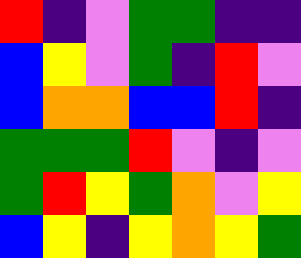[["red", "indigo", "violet", "green", "green", "indigo", "indigo"], ["blue", "yellow", "violet", "green", "indigo", "red", "violet"], ["blue", "orange", "orange", "blue", "blue", "red", "indigo"], ["green", "green", "green", "red", "violet", "indigo", "violet"], ["green", "red", "yellow", "green", "orange", "violet", "yellow"], ["blue", "yellow", "indigo", "yellow", "orange", "yellow", "green"]]